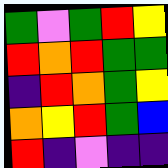[["green", "violet", "green", "red", "yellow"], ["red", "orange", "red", "green", "green"], ["indigo", "red", "orange", "green", "yellow"], ["orange", "yellow", "red", "green", "blue"], ["red", "indigo", "violet", "indigo", "indigo"]]